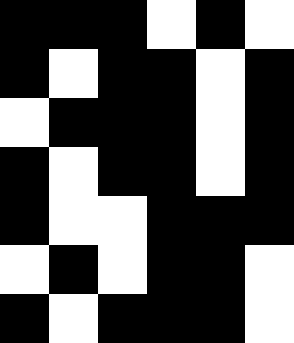[["black", "black", "black", "white", "black", "white"], ["black", "white", "black", "black", "white", "black"], ["white", "black", "black", "black", "white", "black"], ["black", "white", "black", "black", "white", "black"], ["black", "white", "white", "black", "black", "black"], ["white", "black", "white", "black", "black", "white"], ["black", "white", "black", "black", "black", "white"]]